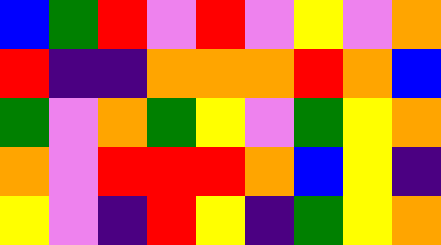[["blue", "green", "red", "violet", "red", "violet", "yellow", "violet", "orange"], ["red", "indigo", "indigo", "orange", "orange", "orange", "red", "orange", "blue"], ["green", "violet", "orange", "green", "yellow", "violet", "green", "yellow", "orange"], ["orange", "violet", "red", "red", "red", "orange", "blue", "yellow", "indigo"], ["yellow", "violet", "indigo", "red", "yellow", "indigo", "green", "yellow", "orange"]]